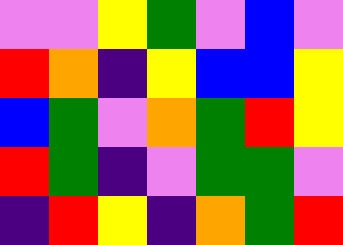[["violet", "violet", "yellow", "green", "violet", "blue", "violet"], ["red", "orange", "indigo", "yellow", "blue", "blue", "yellow"], ["blue", "green", "violet", "orange", "green", "red", "yellow"], ["red", "green", "indigo", "violet", "green", "green", "violet"], ["indigo", "red", "yellow", "indigo", "orange", "green", "red"]]